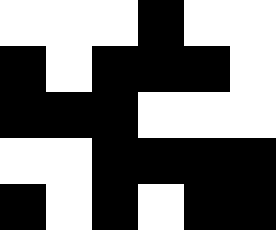[["white", "white", "white", "black", "white", "white"], ["black", "white", "black", "black", "black", "white"], ["black", "black", "black", "white", "white", "white"], ["white", "white", "black", "black", "black", "black"], ["black", "white", "black", "white", "black", "black"]]